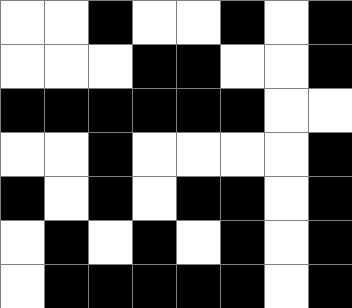[["white", "white", "black", "white", "white", "black", "white", "black"], ["white", "white", "white", "black", "black", "white", "white", "black"], ["black", "black", "black", "black", "black", "black", "white", "white"], ["white", "white", "black", "white", "white", "white", "white", "black"], ["black", "white", "black", "white", "black", "black", "white", "black"], ["white", "black", "white", "black", "white", "black", "white", "black"], ["white", "black", "black", "black", "black", "black", "white", "black"]]